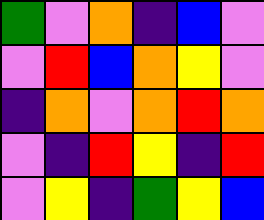[["green", "violet", "orange", "indigo", "blue", "violet"], ["violet", "red", "blue", "orange", "yellow", "violet"], ["indigo", "orange", "violet", "orange", "red", "orange"], ["violet", "indigo", "red", "yellow", "indigo", "red"], ["violet", "yellow", "indigo", "green", "yellow", "blue"]]